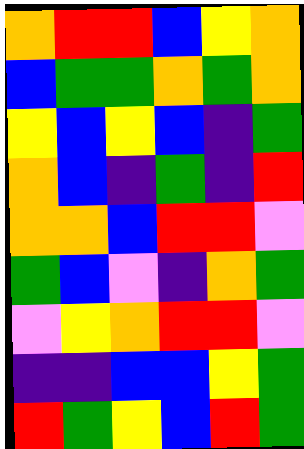[["orange", "red", "red", "blue", "yellow", "orange"], ["blue", "green", "green", "orange", "green", "orange"], ["yellow", "blue", "yellow", "blue", "indigo", "green"], ["orange", "blue", "indigo", "green", "indigo", "red"], ["orange", "orange", "blue", "red", "red", "violet"], ["green", "blue", "violet", "indigo", "orange", "green"], ["violet", "yellow", "orange", "red", "red", "violet"], ["indigo", "indigo", "blue", "blue", "yellow", "green"], ["red", "green", "yellow", "blue", "red", "green"]]